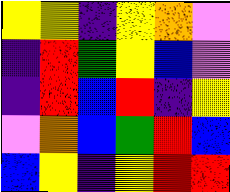[["yellow", "yellow", "indigo", "yellow", "orange", "violet"], ["indigo", "red", "green", "yellow", "blue", "violet"], ["indigo", "red", "blue", "red", "indigo", "yellow"], ["violet", "orange", "blue", "green", "red", "blue"], ["blue", "yellow", "indigo", "yellow", "red", "red"]]